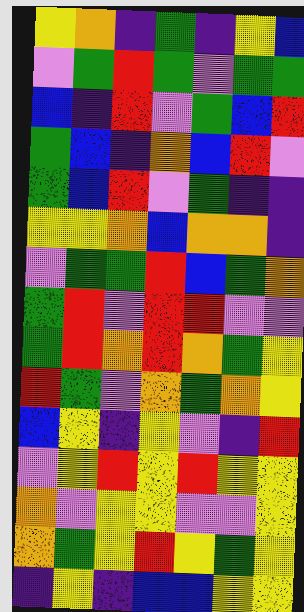[["yellow", "orange", "indigo", "green", "indigo", "yellow", "blue"], ["violet", "green", "red", "green", "violet", "green", "green"], ["blue", "indigo", "red", "violet", "green", "blue", "red"], ["green", "blue", "indigo", "orange", "blue", "red", "violet"], ["green", "blue", "red", "violet", "green", "indigo", "indigo"], ["yellow", "yellow", "orange", "blue", "orange", "orange", "indigo"], ["violet", "green", "green", "red", "blue", "green", "orange"], ["green", "red", "violet", "red", "red", "violet", "violet"], ["green", "red", "orange", "red", "orange", "green", "yellow"], ["red", "green", "violet", "orange", "green", "orange", "yellow"], ["blue", "yellow", "indigo", "yellow", "violet", "indigo", "red"], ["violet", "yellow", "red", "yellow", "red", "yellow", "yellow"], ["orange", "violet", "yellow", "yellow", "violet", "violet", "yellow"], ["orange", "green", "yellow", "red", "yellow", "green", "yellow"], ["indigo", "yellow", "indigo", "blue", "blue", "yellow", "yellow"]]